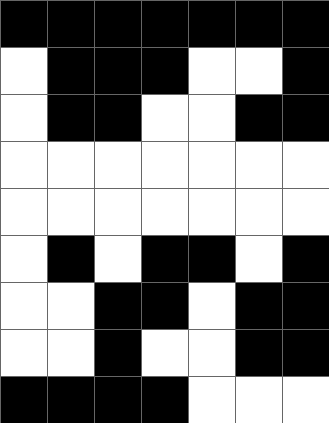[["black", "black", "black", "black", "black", "black", "black"], ["white", "black", "black", "black", "white", "white", "black"], ["white", "black", "black", "white", "white", "black", "black"], ["white", "white", "white", "white", "white", "white", "white"], ["white", "white", "white", "white", "white", "white", "white"], ["white", "black", "white", "black", "black", "white", "black"], ["white", "white", "black", "black", "white", "black", "black"], ["white", "white", "black", "white", "white", "black", "black"], ["black", "black", "black", "black", "white", "white", "white"]]